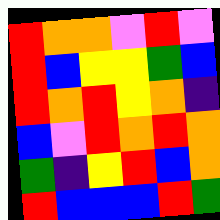[["red", "orange", "orange", "violet", "red", "violet"], ["red", "blue", "yellow", "yellow", "green", "blue"], ["red", "orange", "red", "yellow", "orange", "indigo"], ["blue", "violet", "red", "orange", "red", "orange"], ["green", "indigo", "yellow", "red", "blue", "orange"], ["red", "blue", "blue", "blue", "red", "green"]]